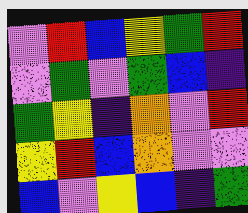[["violet", "red", "blue", "yellow", "green", "red"], ["violet", "green", "violet", "green", "blue", "indigo"], ["green", "yellow", "indigo", "orange", "violet", "red"], ["yellow", "red", "blue", "orange", "violet", "violet"], ["blue", "violet", "yellow", "blue", "indigo", "green"]]